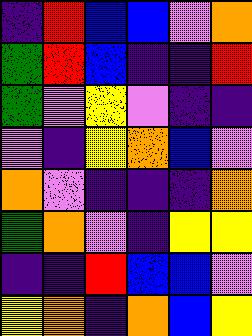[["indigo", "red", "blue", "blue", "violet", "orange"], ["green", "red", "blue", "indigo", "indigo", "red"], ["green", "violet", "yellow", "violet", "indigo", "indigo"], ["violet", "indigo", "yellow", "orange", "blue", "violet"], ["orange", "violet", "indigo", "indigo", "indigo", "orange"], ["green", "orange", "violet", "indigo", "yellow", "yellow"], ["indigo", "indigo", "red", "blue", "blue", "violet"], ["yellow", "orange", "indigo", "orange", "blue", "yellow"]]